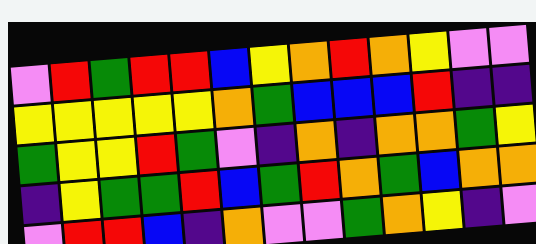[["violet", "red", "green", "red", "red", "blue", "yellow", "orange", "red", "orange", "yellow", "violet", "violet"], ["yellow", "yellow", "yellow", "yellow", "yellow", "orange", "green", "blue", "blue", "blue", "red", "indigo", "indigo"], ["green", "yellow", "yellow", "red", "green", "violet", "indigo", "orange", "indigo", "orange", "orange", "green", "yellow"], ["indigo", "yellow", "green", "green", "red", "blue", "green", "red", "orange", "green", "blue", "orange", "orange"], ["violet", "red", "red", "blue", "indigo", "orange", "violet", "violet", "green", "orange", "yellow", "indigo", "violet"]]